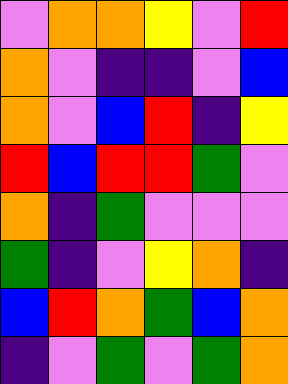[["violet", "orange", "orange", "yellow", "violet", "red"], ["orange", "violet", "indigo", "indigo", "violet", "blue"], ["orange", "violet", "blue", "red", "indigo", "yellow"], ["red", "blue", "red", "red", "green", "violet"], ["orange", "indigo", "green", "violet", "violet", "violet"], ["green", "indigo", "violet", "yellow", "orange", "indigo"], ["blue", "red", "orange", "green", "blue", "orange"], ["indigo", "violet", "green", "violet", "green", "orange"]]